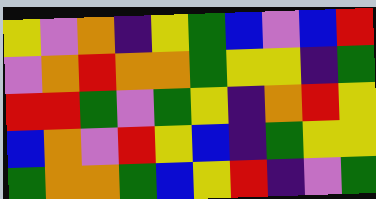[["yellow", "violet", "orange", "indigo", "yellow", "green", "blue", "violet", "blue", "red"], ["violet", "orange", "red", "orange", "orange", "green", "yellow", "yellow", "indigo", "green"], ["red", "red", "green", "violet", "green", "yellow", "indigo", "orange", "red", "yellow"], ["blue", "orange", "violet", "red", "yellow", "blue", "indigo", "green", "yellow", "yellow"], ["green", "orange", "orange", "green", "blue", "yellow", "red", "indigo", "violet", "green"]]